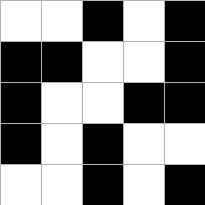[["white", "white", "black", "white", "black"], ["black", "black", "white", "white", "black"], ["black", "white", "white", "black", "black"], ["black", "white", "black", "white", "white"], ["white", "white", "black", "white", "black"]]